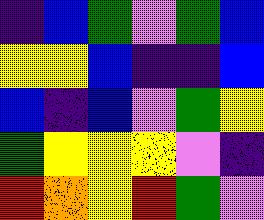[["indigo", "blue", "green", "violet", "green", "blue"], ["yellow", "yellow", "blue", "indigo", "indigo", "blue"], ["blue", "indigo", "blue", "violet", "green", "yellow"], ["green", "yellow", "yellow", "yellow", "violet", "indigo"], ["red", "orange", "yellow", "red", "green", "violet"]]